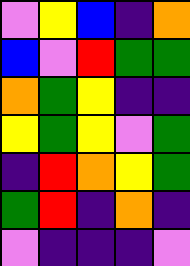[["violet", "yellow", "blue", "indigo", "orange"], ["blue", "violet", "red", "green", "green"], ["orange", "green", "yellow", "indigo", "indigo"], ["yellow", "green", "yellow", "violet", "green"], ["indigo", "red", "orange", "yellow", "green"], ["green", "red", "indigo", "orange", "indigo"], ["violet", "indigo", "indigo", "indigo", "violet"]]